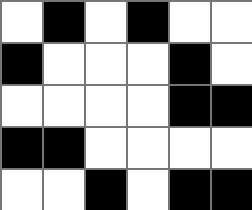[["white", "black", "white", "black", "white", "white"], ["black", "white", "white", "white", "black", "white"], ["white", "white", "white", "white", "black", "black"], ["black", "black", "white", "white", "white", "white"], ["white", "white", "black", "white", "black", "black"]]